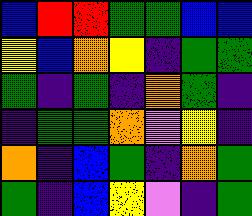[["blue", "red", "red", "green", "green", "blue", "blue"], ["yellow", "blue", "orange", "yellow", "indigo", "green", "green"], ["green", "indigo", "green", "indigo", "orange", "green", "indigo"], ["indigo", "green", "green", "orange", "violet", "yellow", "indigo"], ["orange", "indigo", "blue", "green", "indigo", "orange", "green"], ["green", "indigo", "blue", "yellow", "violet", "indigo", "green"]]